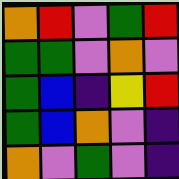[["orange", "red", "violet", "green", "red"], ["green", "green", "violet", "orange", "violet"], ["green", "blue", "indigo", "yellow", "red"], ["green", "blue", "orange", "violet", "indigo"], ["orange", "violet", "green", "violet", "indigo"]]